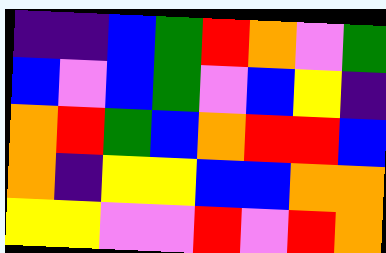[["indigo", "indigo", "blue", "green", "red", "orange", "violet", "green"], ["blue", "violet", "blue", "green", "violet", "blue", "yellow", "indigo"], ["orange", "red", "green", "blue", "orange", "red", "red", "blue"], ["orange", "indigo", "yellow", "yellow", "blue", "blue", "orange", "orange"], ["yellow", "yellow", "violet", "violet", "red", "violet", "red", "orange"]]